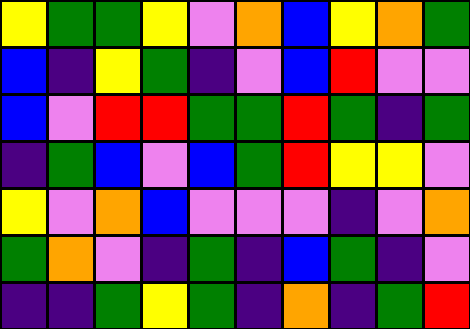[["yellow", "green", "green", "yellow", "violet", "orange", "blue", "yellow", "orange", "green"], ["blue", "indigo", "yellow", "green", "indigo", "violet", "blue", "red", "violet", "violet"], ["blue", "violet", "red", "red", "green", "green", "red", "green", "indigo", "green"], ["indigo", "green", "blue", "violet", "blue", "green", "red", "yellow", "yellow", "violet"], ["yellow", "violet", "orange", "blue", "violet", "violet", "violet", "indigo", "violet", "orange"], ["green", "orange", "violet", "indigo", "green", "indigo", "blue", "green", "indigo", "violet"], ["indigo", "indigo", "green", "yellow", "green", "indigo", "orange", "indigo", "green", "red"]]